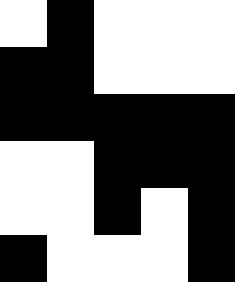[["white", "black", "white", "white", "white"], ["black", "black", "white", "white", "white"], ["black", "black", "black", "black", "black"], ["white", "white", "black", "black", "black"], ["white", "white", "black", "white", "black"], ["black", "white", "white", "white", "black"]]